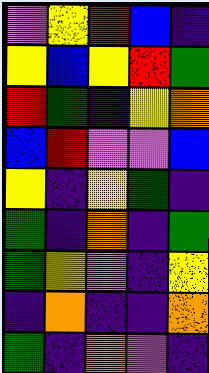[["violet", "yellow", "red", "blue", "indigo"], ["yellow", "blue", "yellow", "red", "green"], ["red", "green", "indigo", "yellow", "orange"], ["blue", "red", "violet", "violet", "blue"], ["yellow", "indigo", "yellow", "green", "indigo"], ["green", "indigo", "orange", "indigo", "green"], ["green", "yellow", "violet", "indigo", "yellow"], ["indigo", "orange", "indigo", "indigo", "orange"], ["green", "indigo", "orange", "violet", "indigo"]]